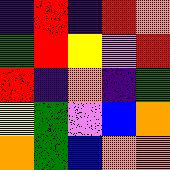[["indigo", "red", "indigo", "red", "orange"], ["green", "red", "yellow", "violet", "red"], ["red", "indigo", "orange", "indigo", "green"], ["yellow", "green", "violet", "blue", "orange"], ["orange", "green", "blue", "orange", "orange"]]